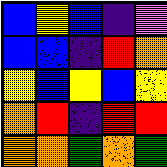[["blue", "yellow", "blue", "indigo", "violet"], ["blue", "blue", "indigo", "red", "orange"], ["yellow", "blue", "yellow", "blue", "yellow"], ["orange", "red", "indigo", "red", "red"], ["orange", "orange", "green", "orange", "green"]]